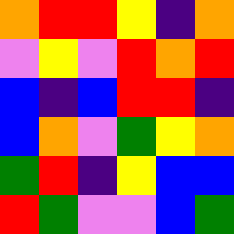[["orange", "red", "red", "yellow", "indigo", "orange"], ["violet", "yellow", "violet", "red", "orange", "red"], ["blue", "indigo", "blue", "red", "red", "indigo"], ["blue", "orange", "violet", "green", "yellow", "orange"], ["green", "red", "indigo", "yellow", "blue", "blue"], ["red", "green", "violet", "violet", "blue", "green"]]